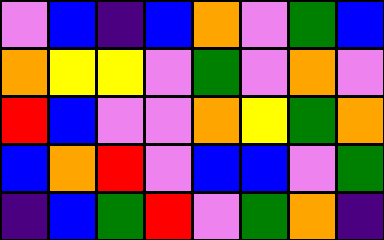[["violet", "blue", "indigo", "blue", "orange", "violet", "green", "blue"], ["orange", "yellow", "yellow", "violet", "green", "violet", "orange", "violet"], ["red", "blue", "violet", "violet", "orange", "yellow", "green", "orange"], ["blue", "orange", "red", "violet", "blue", "blue", "violet", "green"], ["indigo", "blue", "green", "red", "violet", "green", "orange", "indigo"]]